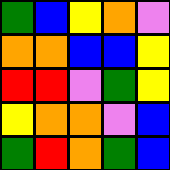[["green", "blue", "yellow", "orange", "violet"], ["orange", "orange", "blue", "blue", "yellow"], ["red", "red", "violet", "green", "yellow"], ["yellow", "orange", "orange", "violet", "blue"], ["green", "red", "orange", "green", "blue"]]